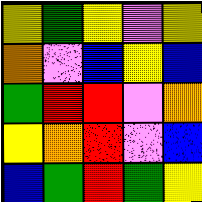[["yellow", "green", "yellow", "violet", "yellow"], ["orange", "violet", "blue", "yellow", "blue"], ["green", "red", "red", "violet", "orange"], ["yellow", "orange", "red", "violet", "blue"], ["blue", "green", "red", "green", "yellow"]]